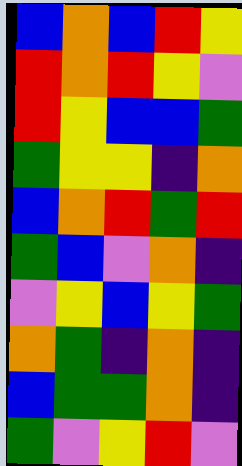[["blue", "orange", "blue", "red", "yellow"], ["red", "orange", "red", "yellow", "violet"], ["red", "yellow", "blue", "blue", "green"], ["green", "yellow", "yellow", "indigo", "orange"], ["blue", "orange", "red", "green", "red"], ["green", "blue", "violet", "orange", "indigo"], ["violet", "yellow", "blue", "yellow", "green"], ["orange", "green", "indigo", "orange", "indigo"], ["blue", "green", "green", "orange", "indigo"], ["green", "violet", "yellow", "red", "violet"]]